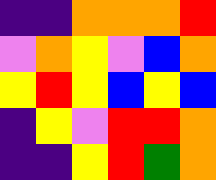[["indigo", "indigo", "orange", "orange", "orange", "red"], ["violet", "orange", "yellow", "violet", "blue", "orange"], ["yellow", "red", "yellow", "blue", "yellow", "blue"], ["indigo", "yellow", "violet", "red", "red", "orange"], ["indigo", "indigo", "yellow", "red", "green", "orange"]]